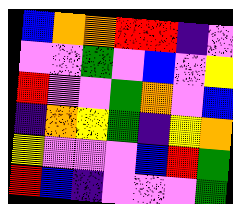[["blue", "orange", "orange", "red", "red", "indigo", "violet"], ["violet", "violet", "green", "violet", "blue", "violet", "yellow"], ["red", "violet", "violet", "green", "orange", "violet", "blue"], ["indigo", "orange", "yellow", "green", "indigo", "yellow", "orange"], ["yellow", "violet", "violet", "violet", "blue", "red", "green"], ["red", "blue", "indigo", "violet", "violet", "violet", "green"]]